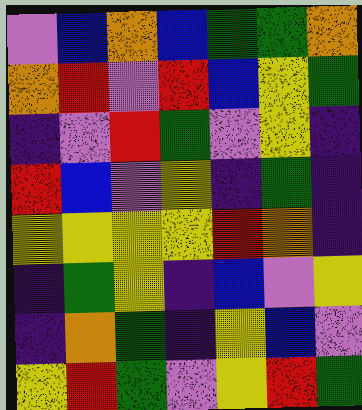[["violet", "blue", "orange", "blue", "green", "green", "orange"], ["orange", "red", "violet", "red", "blue", "yellow", "green"], ["indigo", "violet", "red", "green", "violet", "yellow", "indigo"], ["red", "blue", "violet", "yellow", "indigo", "green", "indigo"], ["yellow", "yellow", "yellow", "yellow", "red", "orange", "indigo"], ["indigo", "green", "yellow", "indigo", "blue", "violet", "yellow"], ["indigo", "orange", "green", "indigo", "yellow", "blue", "violet"], ["yellow", "red", "green", "violet", "yellow", "red", "green"]]